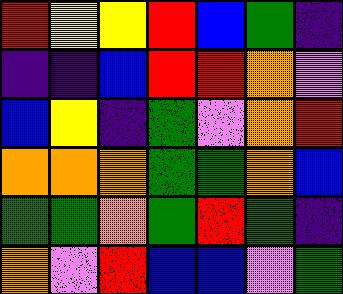[["red", "yellow", "yellow", "red", "blue", "green", "indigo"], ["indigo", "indigo", "blue", "red", "red", "orange", "violet"], ["blue", "yellow", "indigo", "green", "violet", "orange", "red"], ["orange", "orange", "orange", "green", "green", "orange", "blue"], ["green", "green", "orange", "green", "red", "green", "indigo"], ["orange", "violet", "red", "blue", "blue", "violet", "green"]]